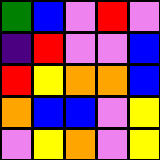[["green", "blue", "violet", "red", "violet"], ["indigo", "red", "violet", "violet", "blue"], ["red", "yellow", "orange", "orange", "blue"], ["orange", "blue", "blue", "violet", "yellow"], ["violet", "yellow", "orange", "violet", "yellow"]]